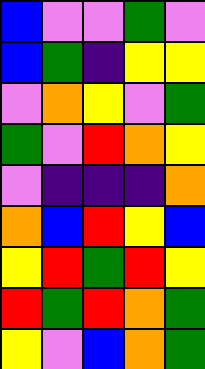[["blue", "violet", "violet", "green", "violet"], ["blue", "green", "indigo", "yellow", "yellow"], ["violet", "orange", "yellow", "violet", "green"], ["green", "violet", "red", "orange", "yellow"], ["violet", "indigo", "indigo", "indigo", "orange"], ["orange", "blue", "red", "yellow", "blue"], ["yellow", "red", "green", "red", "yellow"], ["red", "green", "red", "orange", "green"], ["yellow", "violet", "blue", "orange", "green"]]